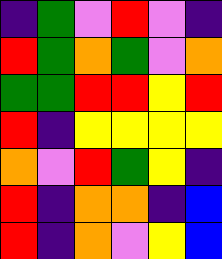[["indigo", "green", "violet", "red", "violet", "indigo"], ["red", "green", "orange", "green", "violet", "orange"], ["green", "green", "red", "red", "yellow", "red"], ["red", "indigo", "yellow", "yellow", "yellow", "yellow"], ["orange", "violet", "red", "green", "yellow", "indigo"], ["red", "indigo", "orange", "orange", "indigo", "blue"], ["red", "indigo", "orange", "violet", "yellow", "blue"]]